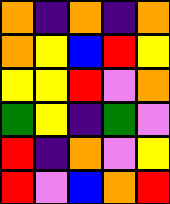[["orange", "indigo", "orange", "indigo", "orange"], ["orange", "yellow", "blue", "red", "yellow"], ["yellow", "yellow", "red", "violet", "orange"], ["green", "yellow", "indigo", "green", "violet"], ["red", "indigo", "orange", "violet", "yellow"], ["red", "violet", "blue", "orange", "red"]]